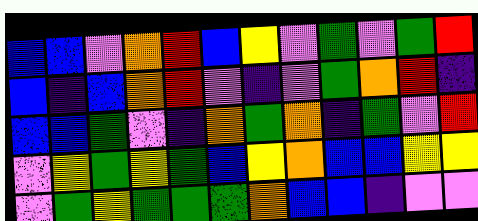[["blue", "blue", "violet", "orange", "red", "blue", "yellow", "violet", "green", "violet", "green", "red"], ["blue", "indigo", "blue", "orange", "red", "violet", "indigo", "violet", "green", "orange", "red", "indigo"], ["blue", "blue", "green", "violet", "indigo", "orange", "green", "orange", "indigo", "green", "violet", "red"], ["violet", "yellow", "green", "yellow", "green", "blue", "yellow", "orange", "blue", "blue", "yellow", "yellow"], ["violet", "green", "yellow", "green", "green", "green", "orange", "blue", "blue", "indigo", "violet", "violet"]]